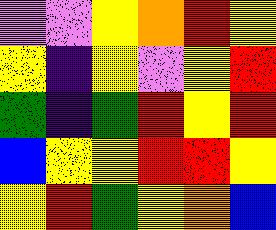[["violet", "violet", "yellow", "orange", "red", "yellow"], ["yellow", "indigo", "yellow", "violet", "yellow", "red"], ["green", "indigo", "green", "red", "yellow", "red"], ["blue", "yellow", "yellow", "red", "red", "yellow"], ["yellow", "red", "green", "yellow", "orange", "blue"]]